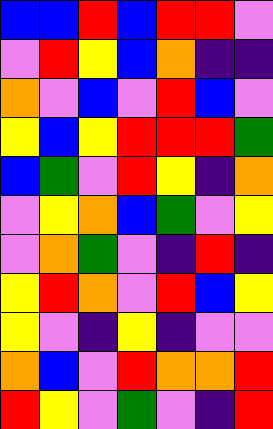[["blue", "blue", "red", "blue", "red", "red", "violet"], ["violet", "red", "yellow", "blue", "orange", "indigo", "indigo"], ["orange", "violet", "blue", "violet", "red", "blue", "violet"], ["yellow", "blue", "yellow", "red", "red", "red", "green"], ["blue", "green", "violet", "red", "yellow", "indigo", "orange"], ["violet", "yellow", "orange", "blue", "green", "violet", "yellow"], ["violet", "orange", "green", "violet", "indigo", "red", "indigo"], ["yellow", "red", "orange", "violet", "red", "blue", "yellow"], ["yellow", "violet", "indigo", "yellow", "indigo", "violet", "violet"], ["orange", "blue", "violet", "red", "orange", "orange", "red"], ["red", "yellow", "violet", "green", "violet", "indigo", "red"]]